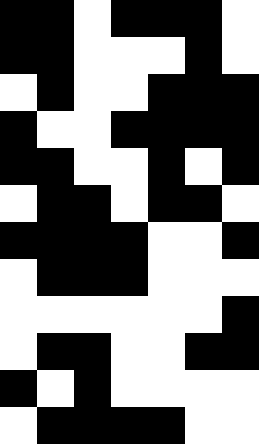[["black", "black", "white", "black", "black", "black", "white"], ["black", "black", "white", "white", "white", "black", "white"], ["white", "black", "white", "white", "black", "black", "black"], ["black", "white", "white", "black", "black", "black", "black"], ["black", "black", "white", "white", "black", "white", "black"], ["white", "black", "black", "white", "black", "black", "white"], ["black", "black", "black", "black", "white", "white", "black"], ["white", "black", "black", "black", "white", "white", "white"], ["white", "white", "white", "white", "white", "white", "black"], ["white", "black", "black", "white", "white", "black", "black"], ["black", "white", "black", "white", "white", "white", "white"], ["white", "black", "black", "black", "black", "white", "white"]]